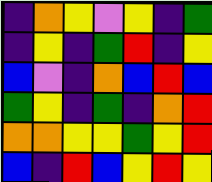[["indigo", "orange", "yellow", "violet", "yellow", "indigo", "green"], ["indigo", "yellow", "indigo", "green", "red", "indigo", "yellow"], ["blue", "violet", "indigo", "orange", "blue", "red", "blue"], ["green", "yellow", "indigo", "green", "indigo", "orange", "red"], ["orange", "orange", "yellow", "yellow", "green", "yellow", "red"], ["blue", "indigo", "red", "blue", "yellow", "red", "yellow"]]